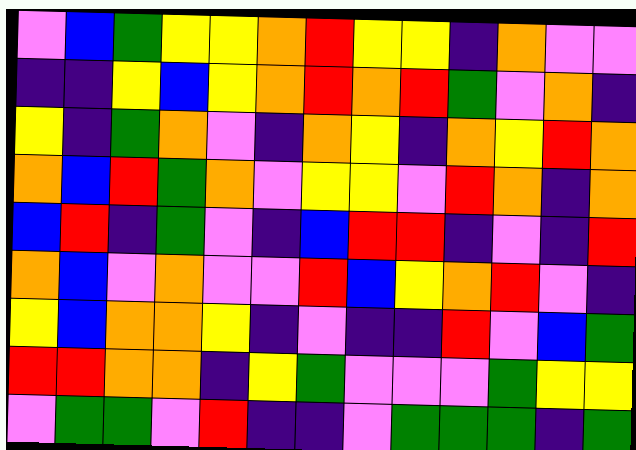[["violet", "blue", "green", "yellow", "yellow", "orange", "red", "yellow", "yellow", "indigo", "orange", "violet", "violet"], ["indigo", "indigo", "yellow", "blue", "yellow", "orange", "red", "orange", "red", "green", "violet", "orange", "indigo"], ["yellow", "indigo", "green", "orange", "violet", "indigo", "orange", "yellow", "indigo", "orange", "yellow", "red", "orange"], ["orange", "blue", "red", "green", "orange", "violet", "yellow", "yellow", "violet", "red", "orange", "indigo", "orange"], ["blue", "red", "indigo", "green", "violet", "indigo", "blue", "red", "red", "indigo", "violet", "indigo", "red"], ["orange", "blue", "violet", "orange", "violet", "violet", "red", "blue", "yellow", "orange", "red", "violet", "indigo"], ["yellow", "blue", "orange", "orange", "yellow", "indigo", "violet", "indigo", "indigo", "red", "violet", "blue", "green"], ["red", "red", "orange", "orange", "indigo", "yellow", "green", "violet", "violet", "violet", "green", "yellow", "yellow"], ["violet", "green", "green", "violet", "red", "indigo", "indigo", "violet", "green", "green", "green", "indigo", "green"]]